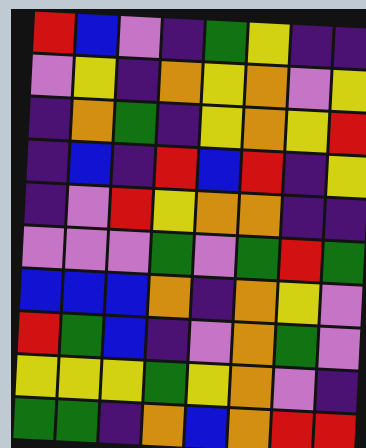[["red", "blue", "violet", "indigo", "green", "yellow", "indigo", "indigo"], ["violet", "yellow", "indigo", "orange", "yellow", "orange", "violet", "yellow"], ["indigo", "orange", "green", "indigo", "yellow", "orange", "yellow", "red"], ["indigo", "blue", "indigo", "red", "blue", "red", "indigo", "yellow"], ["indigo", "violet", "red", "yellow", "orange", "orange", "indigo", "indigo"], ["violet", "violet", "violet", "green", "violet", "green", "red", "green"], ["blue", "blue", "blue", "orange", "indigo", "orange", "yellow", "violet"], ["red", "green", "blue", "indigo", "violet", "orange", "green", "violet"], ["yellow", "yellow", "yellow", "green", "yellow", "orange", "violet", "indigo"], ["green", "green", "indigo", "orange", "blue", "orange", "red", "red"]]